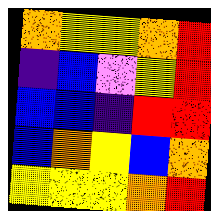[["orange", "yellow", "yellow", "orange", "red"], ["indigo", "blue", "violet", "yellow", "red"], ["blue", "blue", "indigo", "red", "red"], ["blue", "orange", "yellow", "blue", "orange"], ["yellow", "yellow", "yellow", "orange", "red"]]